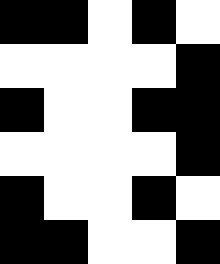[["black", "black", "white", "black", "white"], ["white", "white", "white", "white", "black"], ["black", "white", "white", "black", "black"], ["white", "white", "white", "white", "black"], ["black", "white", "white", "black", "white"], ["black", "black", "white", "white", "black"]]